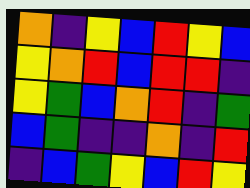[["orange", "indigo", "yellow", "blue", "red", "yellow", "blue"], ["yellow", "orange", "red", "blue", "red", "red", "indigo"], ["yellow", "green", "blue", "orange", "red", "indigo", "green"], ["blue", "green", "indigo", "indigo", "orange", "indigo", "red"], ["indigo", "blue", "green", "yellow", "blue", "red", "yellow"]]